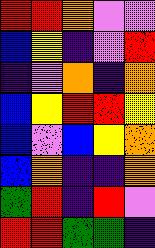[["red", "red", "orange", "violet", "violet"], ["blue", "yellow", "indigo", "violet", "red"], ["indigo", "violet", "orange", "indigo", "orange"], ["blue", "yellow", "red", "red", "yellow"], ["blue", "violet", "blue", "yellow", "orange"], ["blue", "orange", "indigo", "indigo", "orange"], ["green", "red", "indigo", "red", "violet"], ["red", "red", "green", "green", "indigo"]]